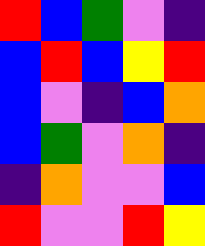[["red", "blue", "green", "violet", "indigo"], ["blue", "red", "blue", "yellow", "red"], ["blue", "violet", "indigo", "blue", "orange"], ["blue", "green", "violet", "orange", "indigo"], ["indigo", "orange", "violet", "violet", "blue"], ["red", "violet", "violet", "red", "yellow"]]